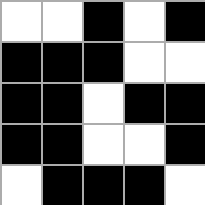[["white", "white", "black", "white", "black"], ["black", "black", "black", "white", "white"], ["black", "black", "white", "black", "black"], ["black", "black", "white", "white", "black"], ["white", "black", "black", "black", "white"]]